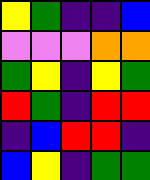[["yellow", "green", "indigo", "indigo", "blue"], ["violet", "violet", "violet", "orange", "orange"], ["green", "yellow", "indigo", "yellow", "green"], ["red", "green", "indigo", "red", "red"], ["indigo", "blue", "red", "red", "indigo"], ["blue", "yellow", "indigo", "green", "green"]]